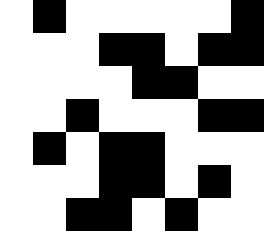[["white", "black", "white", "white", "white", "white", "white", "black"], ["white", "white", "white", "black", "black", "white", "black", "black"], ["white", "white", "white", "white", "black", "black", "white", "white"], ["white", "white", "black", "white", "white", "white", "black", "black"], ["white", "black", "white", "black", "black", "white", "white", "white"], ["white", "white", "white", "black", "black", "white", "black", "white"], ["white", "white", "black", "black", "white", "black", "white", "white"]]